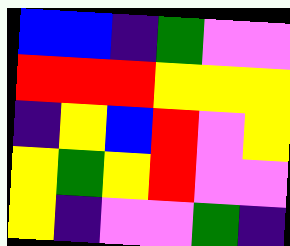[["blue", "blue", "indigo", "green", "violet", "violet"], ["red", "red", "red", "yellow", "yellow", "yellow"], ["indigo", "yellow", "blue", "red", "violet", "yellow"], ["yellow", "green", "yellow", "red", "violet", "violet"], ["yellow", "indigo", "violet", "violet", "green", "indigo"]]